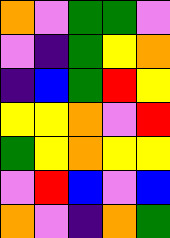[["orange", "violet", "green", "green", "violet"], ["violet", "indigo", "green", "yellow", "orange"], ["indigo", "blue", "green", "red", "yellow"], ["yellow", "yellow", "orange", "violet", "red"], ["green", "yellow", "orange", "yellow", "yellow"], ["violet", "red", "blue", "violet", "blue"], ["orange", "violet", "indigo", "orange", "green"]]